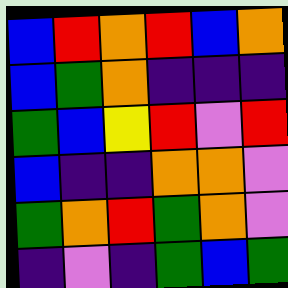[["blue", "red", "orange", "red", "blue", "orange"], ["blue", "green", "orange", "indigo", "indigo", "indigo"], ["green", "blue", "yellow", "red", "violet", "red"], ["blue", "indigo", "indigo", "orange", "orange", "violet"], ["green", "orange", "red", "green", "orange", "violet"], ["indigo", "violet", "indigo", "green", "blue", "green"]]